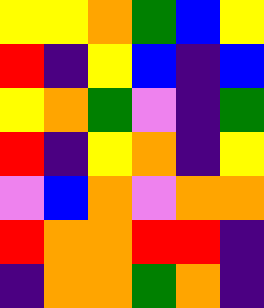[["yellow", "yellow", "orange", "green", "blue", "yellow"], ["red", "indigo", "yellow", "blue", "indigo", "blue"], ["yellow", "orange", "green", "violet", "indigo", "green"], ["red", "indigo", "yellow", "orange", "indigo", "yellow"], ["violet", "blue", "orange", "violet", "orange", "orange"], ["red", "orange", "orange", "red", "red", "indigo"], ["indigo", "orange", "orange", "green", "orange", "indigo"]]